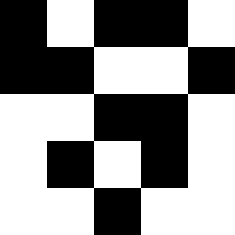[["black", "white", "black", "black", "white"], ["black", "black", "white", "white", "black"], ["white", "white", "black", "black", "white"], ["white", "black", "white", "black", "white"], ["white", "white", "black", "white", "white"]]